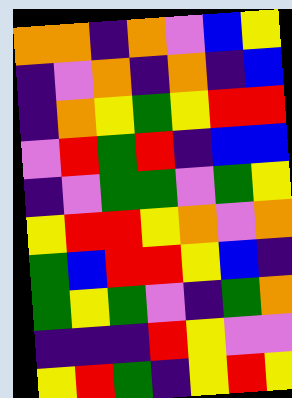[["orange", "orange", "indigo", "orange", "violet", "blue", "yellow"], ["indigo", "violet", "orange", "indigo", "orange", "indigo", "blue"], ["indigo", "orange", "yellow", "green", "yellow", "red", "red"], ["violet", "red", "green", "red", "indigo", "blue", "blue"], ["indigo", "violet", "green", "green", "violet", "green", "yellow"], ["yellow", "red", "red", "yellow", "orange", "violet", "orange"], ["green", "blue", "red", "red", "yellow", "blue", "indigo"], ["green", "yellow", "green", "violet", "indigo", "green", "orange"], ["indigo", "indigo", "indigo", "red", "yellow", "violet", "violet"], ["yellow", "red", "green", "indigo", "yellow", "red", "yellow"]]